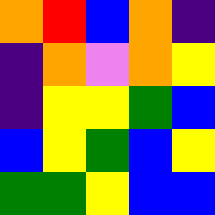[["orange", "red", "blue", "orange", "indigo"], ["indigo", "orange", "violet", "orange", "yellow"], ["indigo", "yellow", "yellow", "green", "blue"], ["blue", "yellow", "green", "blue", "yellow"], ["green", "green", "yellow", "blue", "blue"]]